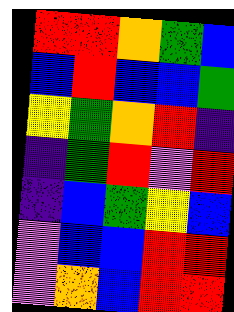[["red", "red", "orange", "green", "blue"], ["blue", "red", "blue", "blue", "green"], ["yellow", "green", "orange", "red", "indigo"], ["indigo", "green", "red", "violet", "red"], ["indigo", "blue", "green", "yellow", "blue"], ["violet", "blue", "blue", "red", "red"], ["violet", "orange", "blue", "red", "red"]]